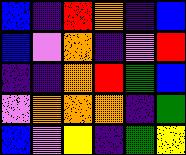[["blue", "indigo", "red", "orange", "indigo", "blue"], ["blue", "violet", "orange", "indigo", "violet", "red"], ["indigo", "indigo", "orange", "red", "green", "blue"], ["violet", "orange", "orange", "orange", "indigo", "green"], ["blue", "violet", "yellow", "indigo", "green", "yellow"]]